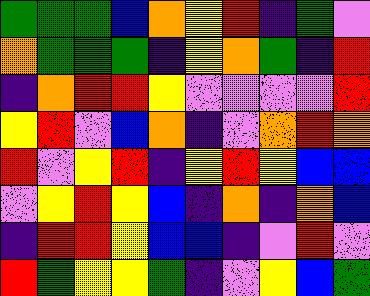[["green", "green", "green", "blue", "orange", "yellow", "red", "indigo", "green", "violet"], ["orange", "green", "green", "green", "indigo", "yellow", "orange", "green", "indigo", "red"], ["indigo", "orange", "red", "red", "yellow", "violet", "violet", "violet", "violet", "red"], ["yellow", "red", "violet", "blue", "orange", "indigo", "violet", "orange", "red", "orange"], ["red", "violet", "yellow", "red", "indigo", "yellow", "red", "yellow", "blue", "blue"], ["violet", "yellow", "red", "yellow", "blue", "indigo", "orange", "indigo", "orange", "blue"], ["indigo", "red", "red", "yellow", "blue", "blue", "indigo", "violet", "red", "violet"], ["red", "green", "yellow", "yellow", "green", "indigo", "violet", "yellow", "blue", "green"]]